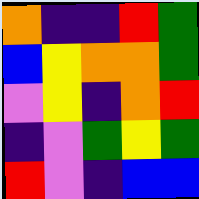[["orange", "indigo", "indigo", "red", "green"], ["blue", "yellow", "orange", "orange", "green"], ["violet", "yellow", "indigo", "orange", "red"], ["indigo", "violet", "green", "yellow", "green"], ["red", "violet", "indigo", "blue", "blue"]]